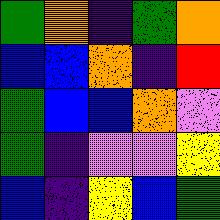[["green", "orange", "indigo", "green", "orange"], ["blue", "blue", "orange", "indigo", "red"], ["green", "blue", "blue", "orange", "violet"], ["green", "indigo", "violet", "violet", "yellow"], ["blue", "indigo", "yellow", "blue", "green"]]